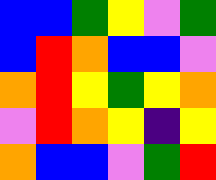[["blue", "blue", "green", "yellow", "violet", "green"], ["blue", "red", "orange", "blue", "blue", "violet"], ["orange", "red", "yellow", "green", "yellow", "orange"], ["violet", "red", "orange", "yellow", "indigo", "yellow"], ["orange", "blue", "blue", "violet", "green", "red"]]